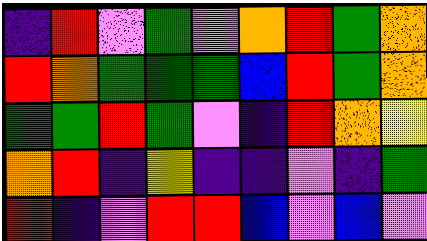[["indigo", "red", "violet", "green", "violet", "orange", "red", "green", "orange"], ["red", "orange", "green", "green", "green", "blue", "red", "green", "orange"], ["green", "green", "red", "green", "violet", "indigo", "red", "orange", "yellow"], ["orange", "red", "indigo", "yellow", "indigo", "indigo", "violet", "indigo", "green"], ["red", "indigo", "violet", "red", "red", "blue", "violet", "blue", "violet"]]